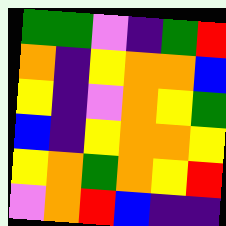[["green", "green", "violet", "indigo", "green", "red"], ["orange", "indigo", "yellow", "orange", "orange", "blue"], ["yellow", "indigo", "violet", "orange", "yellow", "green"], ["blue", "indigo", "yellow", "orange", "orange", "yellow"], ["yellow", "orange", "green", "orange", "yellow", "red"], ["violet", "orange", "red", "blue", "indigo", "indigo"]]